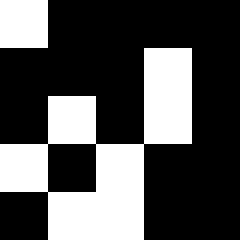[["white", "black", "black", "black", "black"], ["black", "black", "black", "white", "black"], ["black", "white", "black", "white", "black"], ["white", "black", "white", "black", "black"], ["black", "white", "white", "black", "black"]]